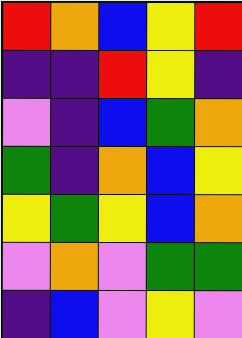[["red", "orange", "blue", "yellow", "red"], ["indigo", "indigo", "red", "yellow", "indigo"], ["violet", "indigo", "blue", "green", "orange"], ["green", "indigo", "orange", "blue", "yellow"], ["yellow", "green", "yellow", "blue", "orange"], ["violet", "orange", "violet", "green", "green"], ["indigo", "blue", "violet", "yellow", "violet"]]